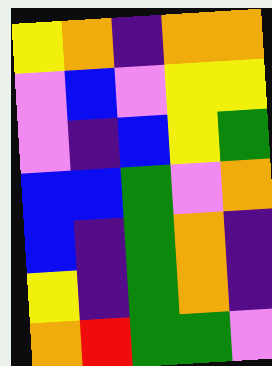[["yellow", "orange", "indigo", "orange", "orange"], ["violet", "blue", "violet", "yellow", "yellow"], ["violet", "indigo", "blue", "yellow", "green"], ["blue", "blue", "green", "violet", "orange"], ["blue", "indigo", "green", "orange", "indigo"], ["yellow", "indigo", "green", "orange", "indigo"], ["orange", "red", "green", "green", "violet"]]